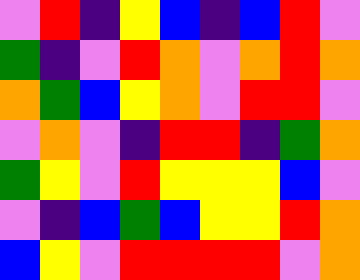[["violet", "red", "indigo", "yellow", "blue", "indigo", "blue", "red", "violet"], ["green", "indigo", "violet", "red", "orange", "violet", "orange", "red", "orange"], ["orange", "green", "blue", "yellow", "orange", "violet", "red", "red", "violet"], ["violet", "orange", "violet", "indigo", "red", "red", "indigo", "green", "orange"], ["green", "yellow", "violet", "red", "yellow", "yellow", "yellow", "blue", "violet"], ["violet", "indigo", "blue", "green", "blue", "yellow", "yellow", "red", "orange"], ["blue", "yellow", "violet", "red", "red", "red", "red", "violet", "orange"]]